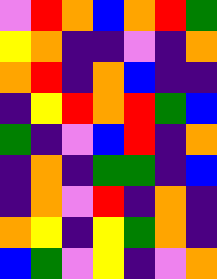[["violet", "red", "orange", "blue", "orange", "red", "green"], ["yellow", "orange", "indigo", "indigo", "violet", "indigo", "orange"], ["orange", "red", "indigo", "orange", "blue", "indigo", "indigo"], ["indigo", "yellow", "red", "orange", "red", "green", "blue"], ["green", "indigo", "violet", "blue", "red", "indigo", "orange"], ["indigo", "orange", "indigo", "green", "green", "indigo", "blue"], ["indigo", "orange", "violet", "red", "indigo", "orange", "indigo"], ["orange", "yellow", "indigo", "yellow", "green", "orange", "indigo"], ["blue", "green", "violet", "yellow", "indigo", "violet", "orange"]]